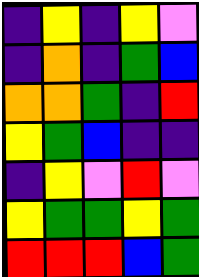[["indigo", "yellow", "indigo", "yellow", "violet"], ["indigo", "orange", "indigo", "green", "blue"], ["orange", "orange", "green", "indigo", "red"], ["yellow", "green", "blue", "indigo", "indigo"], ["indigo", "yellow", "violet", "red", "violet"], ["yellow", "green", "green", "yellow", "green"], ["red", "red", "red", "blue", "green"]]